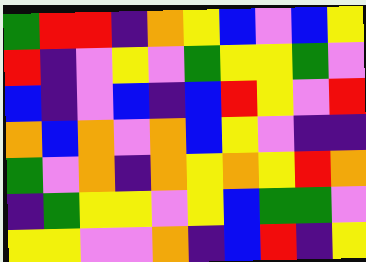[["green", "red", "red", "indigo", "orange", "yellow", "blue", "violet", "blue", "yellow"], ["red", "indigo", "violet", "yellow", "violet", "green", "yellow", "yellow", "green", "violet"], ["blue", "indigo", "violet", "blue", "indigo", "blue", "red", "yellow", "violet", "red"], ["orange", "blue", "orange", "violet", "orange", "blue", "yellow", "violet", "indigo", "indigo"], ["green", "violet", "orange", "indigo", "orange", "yellow", "orange", "yellow", "red", "orange"], ["indigo", "green", "yellow", "yellow", "violet", "yellow", "blue", "green", "green", "violet"], ["yellow", "yellow", "violet", "violet", "orange", "indigo", "blue", "red", "indigo", "yellow"]]